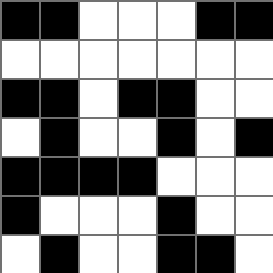[["black", "black", "white", "white", "white", "black", "black"], ["white", "white", "white", "white", "white", "white", "white"], ["black", "black", "white", "black", "black", "white", "white"], ["white", "black", "white", "white", "black", "white", "black"], ["black", "black", "black", "black", "white", "white", "white"], ["black", "white", "white", "white", "black", "white", "white"], ["white", "black", "white", "white", "black", "black", "white"]]